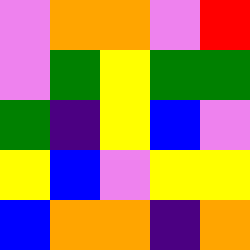[["violet", "orange", "orange", "violet", "red"], ["violet", "green", "yellow", "green", "green"], ["green", "indigo", "yellow", "blue", "violet"], ["yellow", "blue", "violet", "yellow", "yellow"], ["blue", "orange", "orange", "indigo", "orange"]]